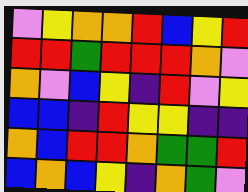[["violet", "yellow", "orange", "orange", "red", "blue", "yellow", "red"], ["red", "red", "green", "red", "red", "red", "orange", "violet"], ["orange", "violet", "blue", "yellow", "indigo", "red", "violet", "yellow"], ["blue", "blue", "indigo", "red", "yellow", "yellow", "indigo", "indigo"], ["orange", "blue", "red", "red", "orange", "green", "green", "red"], ["blue", "orange", "blue", "yellow", "indigo", "orange", "green", "violet"]]